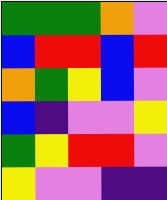[["green", "green", "green", "orange", "violet"], ["blue", "red", "red", "blue", "red"], ["orange", "green", "yellow", "blue", "violet"], ["blue", "indigo", "violet", "violet", "yellow"], ["green", "yellow", "red", "red", "violet"], ["yellow", "violet", "violet", "indigo", "indigo"]]